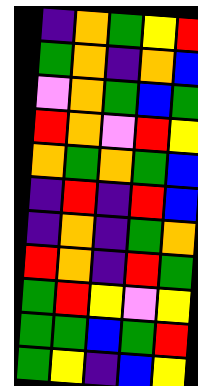[["indigo", "orange", "green", "yellow", "red"], ["green", "orange", "indigo", "orange", "blue"], ["violet", "orange", "green", "blue", "green"], ["red", "orange", "violet", "red", "yellow"], ["orange", "green", "orange", "green", "blue"], ["indigo", "red", "indigo", "red", "blue"], ["indigo", "orange", "indigo", "green", "orange"], ["red", "orange", "indigo", "red", "green"], ["green", "red", "yellow", "violet", "yellow"], ["green", "green", "blue", "green", "red"], ["green", "yellow", "indigo", "blue", "yellow"]]